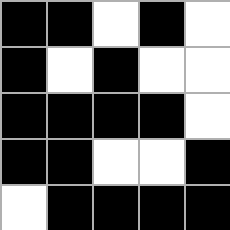[["black", "black", "white", "black", "white"], ["black", "white", "black", "white", "white"], ["black", "black", "black", "black", "white"], ["black", "black", "white", "white", "black"], ["white", "black", "black", "black", "black"]]